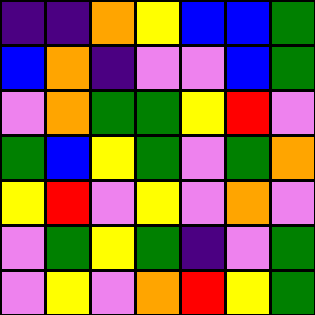[["indigo", "indigo", "orange", "yellow", "blue", "blue", "green"], ["blue", "orange", "indigo", "violet", "violet", "blue", "green"], ["violet", "orange", "green", "green", "yellow", "red", "violet"], ["green", "blue", "yellow", "green", "violet", "green", "orange"], ["yellow", "red", "violet", "yellow", "violet", "orange", "violet"], ["violet", "green", "yellow", "green", "indigo", "violet", "green"], ["violet", "yellow", "violet", "orange", "red", "yellow", "green"]]